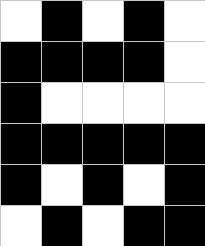[["white", "black", "white", "black", "white"], ["black", "black", "black", "black", "white"], ["black", "white", "white", "white", "white"], ["black", "black", "black", "black", "black"], ["black", "white", "black", "white", "black"], ["white", "black", "white", "black", "black"]]